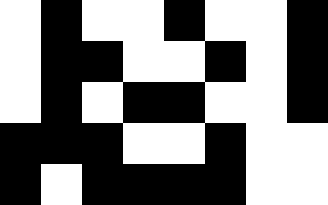[["white", "black", "white", "white", "black", "white", "white", "black"], ["white", "black", "black", "white", "white", "black", "white", "black"], ["white", "black", "white", "black", "black", "white", "white", "black"], ["black", "black", "black", "white", "white", "black", "white", "white"], ["black", "white", "black", "black", "black", "black", "white", "white"]]